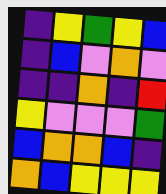[["indigo", "yellow", "green", "yellow", "blue"], ["indigo", "blue", "violet", "orange", "violet"], ["indigo", "indigo", "orange", "indigo", "red"], ["yellow", "violet", "violet", "violet", "green"], ["blue", "orange", "orange", "blue", "indigo"], ["orange", "blue", "yellow", "yellow", "yellow"]]